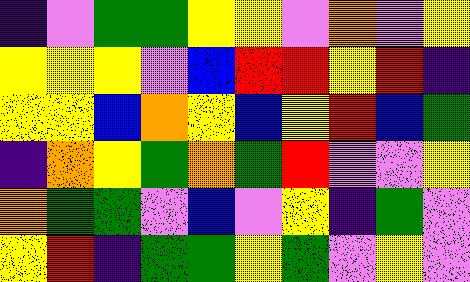[["indigo", "violet", "green", "green", "yellow", "yellow", "violet", "orange", "violet", "yellow"], ["yellow", "yellow", "yellow", "violet", "blue", "red", "red", "yellow", "red", "indigo"], ["yellow", "yellow", "blue", "orange", "yellow", "blue", "yellow", "red", "blue", "green"], ["indigo", "orange", "yellow", "green", "orange", "green", "red", "violet", "violet", "yellow"], ["orange", "green", "green", "violet", "blue", "violet", "yellow", "indigo", "green", "violet"], ["yellow", "red", "indigo", "green", "green", "yellow", "green", "violet", "yellow", "violet"]]